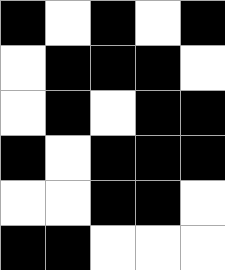[["black", "white", "black", "white", "black"], ["white", "black", "black", "black", "white"], ["white", "black", "white", "black", "black"], ["black", "white", "black", "black", "black"], ["white", "white", "black", "black", "white"], ["black", "black", "white", "white", "white"]]